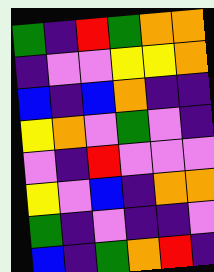[["green", "indigo", "red", "green", "orange", "orange"], ["indigo", "violet", "violet", "yellow", "yellow", "orange"], ["blue", "indigo", "blue", "orange", "indigo", "indigo"], ["yellow", "orange", "violet", "green", "violet", "indigo"], ["violet", "indigo", "red", "violet", "violet", "violet"], ["yellow", "violet", "blue", "indigo", "orange", "orange"], ["green", "indigo", "violet", "indigo", "indigo", "violet"], ["blue", "indigo", "green", "orange", "red", "indigo"]]